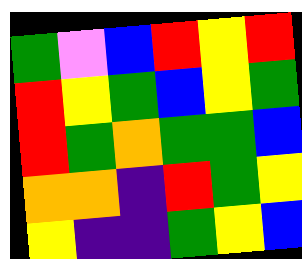[["green", "violet", "blue", "red", "yellow", "red"], ["red", "yellow", "green", "blue", "yellow", "green"], ["red", "green", "orange", "green", "green", "blue"], ["orange", "orange", "indigo", "red", "green", "yellow"], ["yellow", "indigo", "indigo", "green", "yellow", "blue"]]